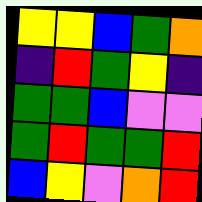[["yellow", "yellow", "blue", "green", "orange"], ["indigo", "red", "green", "yellow", "indigo"], ["green", "green", "blue", "violet", "violet"], ["green", "red", "green", "green", "red"], ["blue", "yellow", "violet", "orange", "red"]]